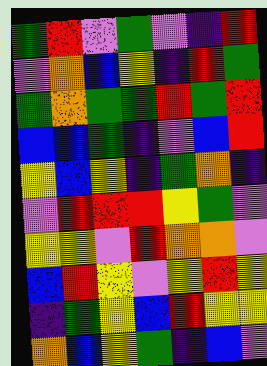[["green", "red", "violet", "green", "violet", "indigo", "red"], ["violet", "orange", "blue", "yellow", "indigo", "red", "green"], ["green", "orange", "green", "green", "red", "green", "red"], ["blue", "blue", "green", "indigo", "violet", "blue", "red"], ["yellow", "blue", "yellow", "indigo", "green", "orange", "indigo"], ["violet", "red", "red", "red", "yellow", "green", "violet"], ["yellow", "yellow", "violet", "red", "orange", "orange", "violet"], ["blue", "red", "yellow", "violet", "yellow", "red", "yellow"], ["indigo", "green", "yellow", "blue", "red", "yellow", "yellow"], ["orange", "blue", "yellow", "green", "indigo", "blue", "violet"]]